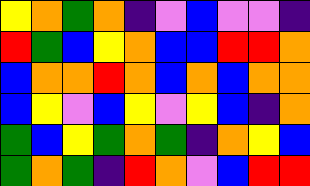[["yellow", "orange", "green", "orange", "indigo", "violet", "blue", "violet", "violet", "indigo"], ["red", "green", "blue", "yellow", "orange", "blue", "blue", "red", "red", "orange"], ["blue", "orange", "orange", "red", "orange", "blue", "orange", "blue", "orange", "orange"], ["blue", "yellow", "violet", "blue", "yellow", "violet", "yellow", "blue", "indigo", "orange"], ["green", "blue", "yellow", "green", "orange", "green", "indigo", "orange", "yellow", "blue"], ["green", "orange", "green", "indigo", "red", "orange", "violet", "blue", "red", "red"]]